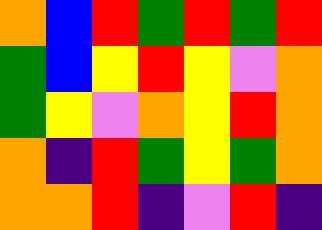[["orange", "blue", "red", "green", "red", "green", "red"], ["green", "blue", "yellow", "red", "yellow", "violet", "orange"], ["green", "yellow", "violet", "orange", "yellow", "red", "orange"], ["orange", "indigo", "red", "green", "yellow", "green", "orange"], ["orange", "orange", "red", "indigo", "violet", "red", "indigo"]]